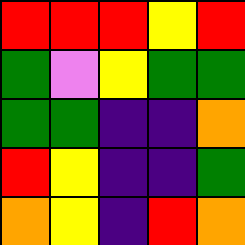[["red", "red", "red", "yellow", "red"], ["green", "violet", "yellow", "green", "green"], ["green", "green", "indigo", "indigo", "orange"], ["red", "yellow", "indigo", "indigo", "green"], ["orange", "yellow", "indigo", "red", "orange"]]